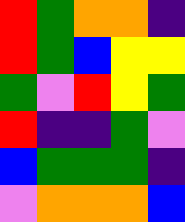[["red", "green", "orange", "orange", "indigo"], ["red", "green", "blue", "yellow", "yellow"], ["green", "violet", "red", "yellow", "green"], ["red", "indigo", "indigo", "green", "violet"], ["blue", "green", "green", "green", "indigo"], ["violet", "orange", "orange", "orange", "blue"]]